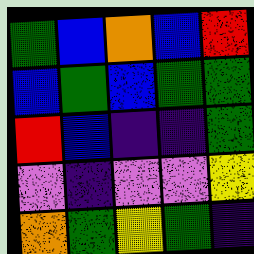[["green", "blue", "orange", "blue", "red"], ["blue", "green", "blue", "green", "green"], ["red", "blue", "indigo", "indigo", "green"], ["violet", "indigo", "violet", "violet", "yellow"], ["orange", "green", "yellow", "green", "indigo"]]